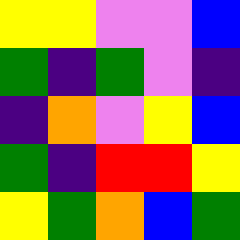[["yellow", "yellow", "violet", "violet", "blue"], ["green", "indigo", "green", "violet", "indigo"], ["indigo", "orange", "violet", "yellow", "blue"], ["green", "indigo", "red", "red", "yellow"], ["yellow", "green", "orange", "blue", "green"]]